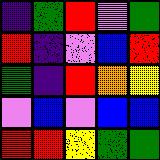[["indigo", "green", "red", "violet", "green"], ["red", "indigo", "violet", "blue", "red"], ["green", "indigo", "red", "orange", "yellow"], ["violet", "blue", "violet", "blue", "blue"], ["red", "red", "yellow", "green", "green"]]